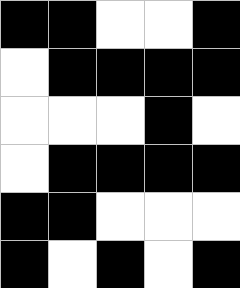[["black", "black", "white", "white", "black"], ["white", "black", "black", "black", "black"], ["white", "white", "white", "black", "white"], ["white", "black", "black", "black", "black"], ["black", "black", "white", "white", "white"], ["black", "white", "black", "white", "black"]]